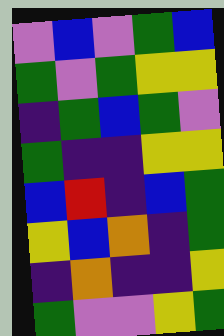[["violet", "blue", "violet", "green", "blue"], ["green", "violet", "green", "yellow", "yellow"], ["indigo", "green", "blue", "green", "violet"], ["green", "indigo", "indigo", "yellow", "yellow"], ["blue", "red", "indigo", "blue", "green"], ["yellow", "blue", "orange", "indigo", "green"], ["indigo", "orange", "indigo", "indigo", "yellow"], ["green", "violet", "violet", "yellow", "green"]]